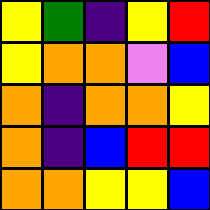[["yellow", "green", "indigo", "yellow", "red"], ["yellow", "orange", "orange", "violet", "blue"], ["orange", "indigo", "orange", "orange", "yellow"], ["orange", "indigo", "blue", "red", "red"], ["orange", "orange", "yellow", "yellow", "blue"]]